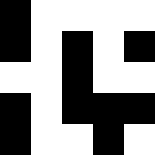[["black", "white", "white", "white", "white"], ["black", "white", "black", "white", "black"], ["white", "white", "black", "white", "white"], ["black", "white", "black", "black", "black"], ["black", "white", "white", "black", "white"]]